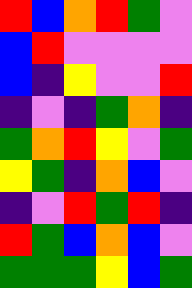[["red", "blue", "orange", "red", "green", "violet"], ["blue", "red", "violet", "violet", "violet", "violet"], ["blue", "indigo", "yellow", "violet", "violet", "red"], ["indigo", "violet", "indigo", "green", "orange", "indigo"], ["green", "orange", "red", "yellow", "violet", "green"], ["yellow", "green", "indigo", "orange", "blue", "violet"], ["indigo", "violet", "red", "green", "red", "indigo"], ["red", "green", "blue", "orange", "blue", "violet"], ["green", "green", "green", "yellow", "blue", "green"]]